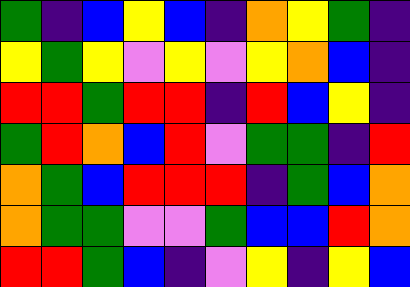[["green", "indigo", "blue", "yellow", "blue", "indigo", "orange", "yellow", "green", "indigo"], ["yellow", "green", "yellow", "violet", "yellow", "violet", "yellow", "orange", "blue", "indigo"], ["red", "red", "green", "red", "red", "indigo", "red", "blue", "yellow", "indigo"], ["green", "red", "orange", "blue", "red", "violet", "green", "green", "indigo", "red"], ["orange", "green", "blue", "red", "red", "red", "indigo", "green", "blue", "orange"], ["orange", "green", "green", "violet", "violet", "green", "blue", "blue", "red", "orange"], ["red", "red", "green", "blue", "indigo", "violet", "yellow", "indigo", "yellow", "blue"]]